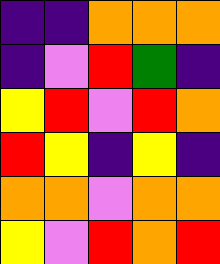[["indigo", "indigo", "orange", "orange", "orange"], ["indigo", "violet", "red", "green", "indigo"], ["yellow", "red", "violet", "red", "orange"], ["red", "yellow", "indigo", "yellow", "indigo"], ["orange", "orange", "violet", "orange", "orange"], ["yellow", "violet", "red", "orange", "red"]]